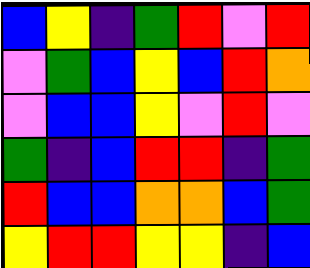[["blue", "yellow", "indigo", "green", "red", "violet", "red"], ["violet", "green", "blue", "yellow", "blue", "red", "orange"], ["violet", "blue", "blue", "yellow", "violet", "red", "violet"], ["green", "indigo", "blue", "red", "red", "indigo", "green"], ["red", "blue", "blue", "orange", "orange", "blue", "green"], ["yellow", "red", "red", "yellow", "yellow", "indigo", "blue"]]